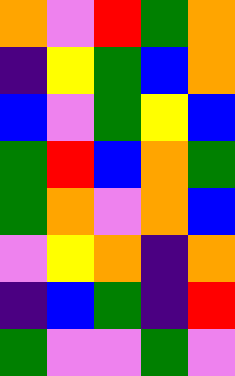[["orange", "violet", "red", "green", "orange"], ["indigo", "yellow", "green", "blue", "orange"], ["blue", "violet", "green", "yellow", "blue"], ["green", "red", "blue", "orange", "green"], ["green", "orange", "violet", "orange", "blue"], ["violet", "yellow", "orange", "indigo", "orange"], ["indigo", "blue", "green", "indigo", "red"], ["green", "violet", "violet", "green", "violet"]]